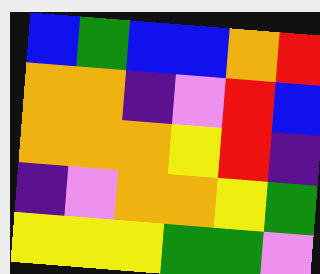[["blue", "green", "blue", "blue", "orange", "red"], ["orange", "orange", "indigo", "violet", "red", "blue"], ["orange", "orange", "orange", "yellow", "red", "indigo"], ["indigo", "violet", "orange", "orange", "yellow", "green"], ["yellow", "yellow", "yellow", "green", "green", "violet"]]